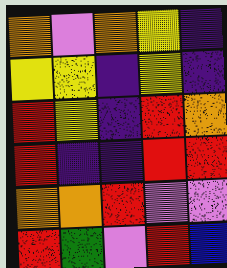[["orange", "violet", "orange", "yellow", "indigo"], ["yellow", "yellow", "indigo", "yellow", "indigo"], ["red", "yellow", "indigo", "red", "orange"], ["red", "indigo", "indigo", "red", "red"], ["orange", "orange", "red", "violet", "violet"], ["red", "green", "violet", "red", "blue"]]